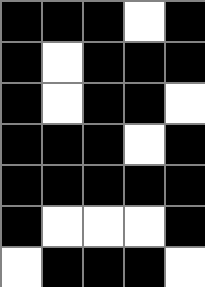[["black", "black", "black", "white", "black"], ["black", "white", "black", "black", "black"], ["black", "white", "black", "black", "white"], ["black", "black", "black", "white", "black"], ["black", "black", "black", "black", "black"], ["black", "white", "white", "white", "black"], ["white", "black", "black", "black", "white"]]